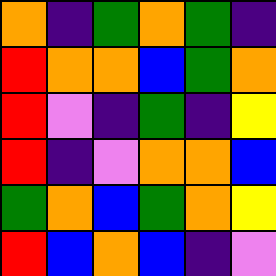[["orange", "indigo", "green", "orange", "green", "indigo"], ["red", "orange", "orange", "blue", "green", "orange"], ["red", "violet", "indigo", "green", "indigo", "yellow"], ["red", "indigo", "violet", "orange", "orange", "blue"], ["green", "orange", "blue", "green", "orange", "yellow"], ["red", "blue", "orange", "blue", "indigo", "violet"]]